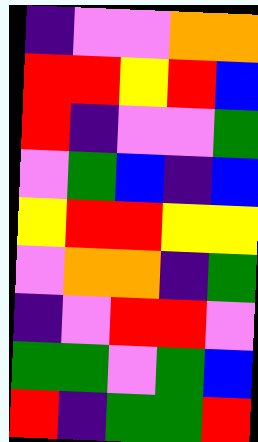[["indigo", "violet", "violet", "orange", "orange"], ["red", "red", "yellow", "red", "blue"], ["red", "indigo", "violet", "violet", "green"], ["violet", "green", "blue", "indigo", "blue"], ["yellow", "red", "red", "yellow", "yellow"], ["violet", "orange", "orange", "indigo", "green"], ["indigo", "violet", "red", "red", "violet"], ["green", "green", "violet", "green", "blue"], ["red", "indigo", "green", "green", "red"]]